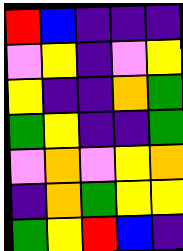[["red", "blue", "indigo", "indigo", "indigo"], ["violet", "yellow", "indigo", "violet", "yellow"], ["yellow", "indigo", "indigo", "orange", "green"], ["green", "yellow", "indigo", "indigo", "green"], ["violet", "orange", "violet", "yellow", "orange"], ["indigo", "orange", "green", "yellow", "yellow"], ["green", "yellow", "red", "blue", "indigo"]]